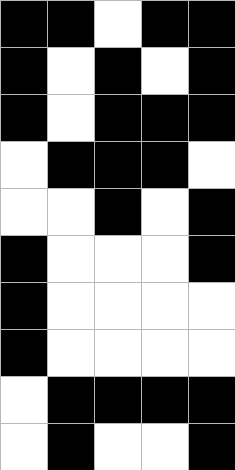[["black", "black", "white", "black", "black"], ["black", "white", "black", "white", "black"], ["black", "white", "black", "black", "black"], ["white", "black", "black", "black", "white"], ["white", "white", "black", "white", "black"], ["black", "white", "white", "white", "black"], ["black", "white", "white", "white", "white"], ["black", "white", "white", "white", "white"], ["white", "black", "black", "black", "black"], ["white", "black", "white", "white", "black"]]